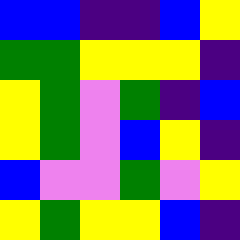[["blue", "blue", "indigo", "indigo", "blue", "yellow"], ["green", "green", "yellow", "yellow", "yellow", "indigo"], ["yellow", "green", "violet", "green", "indigo", "blue"], ["yellow", "green", "violet", "blue", "yellow", "indigo"], ["blue", "violet", "violet", "green", "violet", "yellow"], ["yellow", "green", "yellow", "yellow", "blue", "indigo"]]